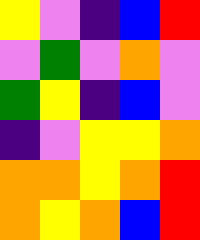[["yellow", "violet", "indigo", "blue", "red"], ["violet", "green", "violet", "orange", "violet"], ["green", "yellow", "indigo", "blue", "violet"], ["indigo", "violet", "yellow", "yellow", "orange"], ["orange", "orange", "yellow", "orange", "red"], ["orange", "yellow", "orange", "blue", "red"]]